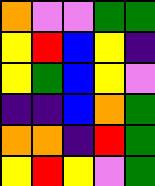[["orange", "violet", "violet", "green", "green"], ["yellow", "red", "blue", "yellow", "indigo"], ["yellow", "green", "blue", "yellow", "violet"], ["indigo", "indigo", "blue", "orange", "green"], ["orange", "orange", "indigo", "red", "green"], ["yellow", "red", "yellow", "violet", "green"]]